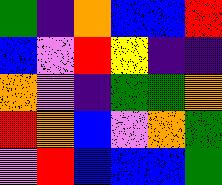[["green", "indigo", "orange", "blue", "blue", "red"], ["blue", "violet", "red", "yellow", "indigo", "indigo"], ["orange", "violet", "indigo", "green", "green", "orange"], ["red", "orange", "blue", "violet", "orange", "green"], ["violet", "red", "blue", "blue", "blue", "green"]]